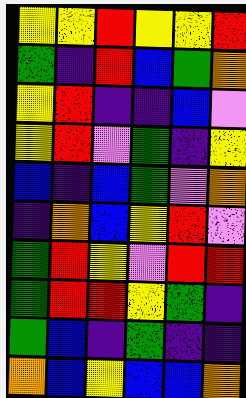[["yellow", "yellow", "red", "yellow", "yellow", "red"], ["green", "indigo", "red", "blue", "green", "orange"], ["yellow", "red", "indigo", "indigo", "blue", "violet"], ["yellow", "red", "violet", "green", "indigo", "yellow"], ["blue", "indigo", "blue", "green", "violet", "orange"], ["indigo", "orange", "blue", "yellow", "red", "violet"], ["green", "red", "yellow", "violet", "red", "red"], ["green", "red", "red", "yellow", "green", "indigo"], ["green", "blue", "indigo", "green", "indigo", "indigo"], ["orange", "blue", "yellow", "blue", "blue", "orange"]]